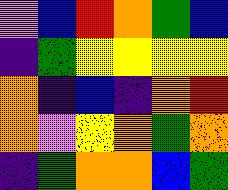[["violet", "blue", "red", "orange", "green", "blue"], ["indigo", "green", "yellow", "yellow", "yellow", "yellow"], ["orange", "indigo", "blue", "indigo", "orange", "red"], ["orange", "violet", "yellow", "orange", "green", "orange"], ["indigo", "green", "orange", "orange", "blue", "green"]]